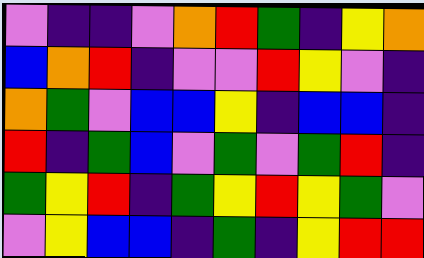[["violet", "indigo", "indigo", "violet", "orange", "red", "green", "indigo", "yellow", "orange"], ["blue", "orange", "red", "indigo", "violet", "violet", "red", "yellow", "violet", "indigo"], ["orange", "green", "violet", "blue", "blue", "yellow", "indigo", "blue", "blue", "indigo"], ["red", "indigo", "green", "blue", "violet", "green", "violet", "green", "red", "indigo"], ["green", "yellow", "red", "indigo", "green", "yellow", "red", "yellow", "green", "violet"], ["violet", "yellow", "blue", "blue", "indigo", "green", "indigo", "yellow", "red", "red"]]